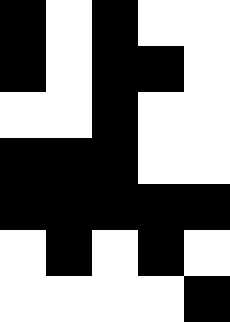[["black", "white", "black", "white", "white"], ["black", "white", "black", "black", "white"], ["white", "white", "black", "white", "white"], ["black", "black", "black", "white", "white"], ["black", "black", "black", "black", "black"], ["white", "black", "white", "black", "white"], ["white", "white", "white", "white", "black"]]